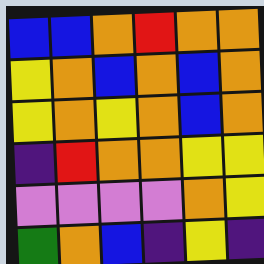[["blue", "blue", "orange", "red", "orange", "orange"], ["yellow", "orange", "blue", "orange", "blue", "orange"], ["yellow", "orange", "yellow", "orange", "blue", "orange"], ["indigo", "red", "orange", "orange", "yellow", "yellow"], ["violet", "violet", "violet", "violet", "orange", "yellow"], ["green", "orange", "blue", "indigo", "yellow", "indigo"]]